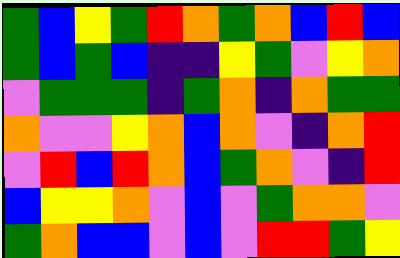[["green", "blue", "yellow", "green", "red", "orange", "green", "orange", "blue", "red", "blue"], ["green", "blue", "green", "blue", "indigo", "indigo", "yellow", "green", "violet", "yellow", "orange"], ["violet", "green", "green", "green", "indigo", "green", "orange", "indigo", "orange", "green", "green"], ["orange", "violet", "violet", "yellow", "orange", "blue", "orange", "violet", "indigo", "orange", "red"], ["violet", "red", "blue", "red", "orange", "blue", "green", "orange", "violet", "indigo", "red"], ["blue", "yellow", "yellow", "orange", "violet", "blue", "violet", "green", "orange", "orange", "violet"], ["green", "orange", "blue", "blue", "violet", "blue", "violet", "red", "red", "green", "yellow"]]